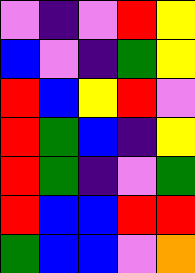[["violet", "indigo", "violet", "red", "yellow"], ["blue", "violet", "indigo", "green", "yellow"], ["red", "blue", "yellow", "red", "violet"], ["red", "green", "blue", "indigo", "yellow"], ["red", "green", "indigo", "violet", "green"], ["red", "blue", "blue", "red", "red"], ["green", "blue", "blue", "violet", "orange"]]